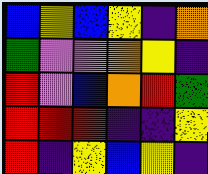[["blue", "yellow", "blue", "yellow", "indigo", "orange"], ["green", "violet", "violet", "orange", "yellow", "indigo"], ["red", "violet", "blue", "orange", "red", "green"], ["red", "red", "red", "indigo", "indigo", "yellow"], ["red", "indigo", "yellow", "blue", "yellow", "indigo"]]